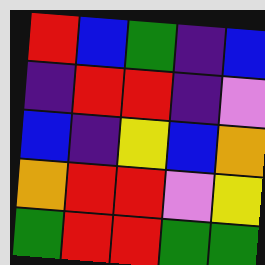[["red", "blue", "green", "indigo", "blue"], ["indigo", "red", "red", "indigo", "violet"], ["blue", "indigo", "yellow", "blue", "orange"], ["orange", "red", "red", "violet", "yellow"], ["green", "red", "red", "green", "green"]]